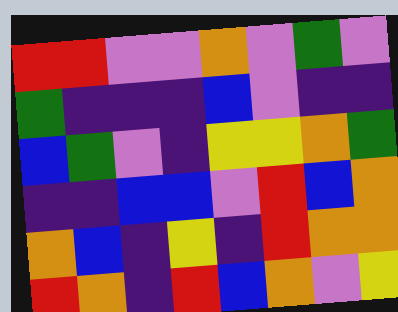[["red", "red", "violet", "violet", "orange", "violet", "green", "violet"], ["green", "indigo", "indigo", "indigo", "blue", "violet", "indigo", "indigo"], ["blue", "green", "violet", "indigo", "yellow", "yellow", "orange", "green"], ["indigo", "indigo", "blue", "blue", "violet", "red", "blue", "orange"], ["orange", "blue", "indigo", "yellow", "indigo", "red", "orange", "orange"], ["red", "orange", "indigo", "red", "blue", "orange", "violet", "yellow"]]